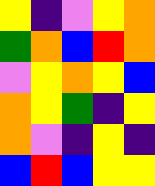[["yellow", "indigo", "violet", "yellow", "orange"], ["green", "orange", "blue", "red", "orange"], ["violet", "yellow", "orange", "yellow", "blue"], ["orange", "yellow", "green", "indigo", "yellow"], ["orange", "violet", "indigo", "yellow", "indigo"], ["blue", "red", "blue", "yellow", "yellow"]]